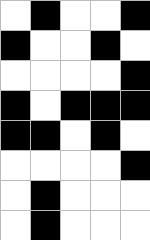[["white", "black", "white", "white", "black"], ["black", "white", "white", "black", "white"], ["white", "white", "white", "white", "black"], ["black", "white", "black", "black", "black"], ["black", "black", "white", "black", "white"], ["white", "white", "white", "white", "black"], ["white", "black", "white", "white", "white"], ["white", "black", "white", "white", "white"]]